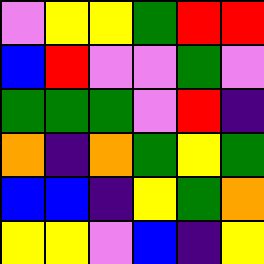[["violet", "yellow", "yellow", "green", "red", "red"], ["blue", "red", "violet", "violet", "green", "violet"], ["green", "green", "green", "violet", "red", "indigo"], ["orange", "indigo", "orange", "green", "yellow", "green"], ["blue", "blue", "indigo", "yellow", "green", "orange"], ["yellow", "yellow", "violet", "blue", "indigo", "yellow"]]